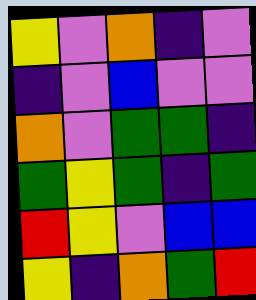[["yellow", "violet", "orange", "indigo", "violet"], ["indigo", "violet", "blue", "violet", "violet"], ["orange", "violet", "green", "green", "indigo"], ["green", "yellow", "green", "indigo", "green"], ["red", "yellow", "violet", "blue", "blue"], ["yellow", "indigo", "orange", "green", "red"]]